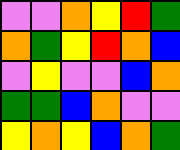[["violet", "violet", "orange", "yellow", "red", "green"], ["orange", "green", "yellow", "red", "orange", "blue"], ["violet", "yellow", "violet", "violet", "blue", "orange"], ["green", "green", "blue", "orange", "violet", "violet"], ["yellow", "orange", "yellow", "blue", "orange", "green"]]